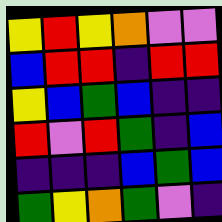[["yellow", "red", "yellow", "orange", "violet", "violet"], ["blue", "red", "red", "indigo", "red", "red"], ["yellow", "blue", "green", "blue", "indigo", "indigo"], ["red", "violet", "red", "green", "indigo", "blue"], ["indigo", "indigo", "indigo", "blue", "green", "blue"], ["green", "yellow", "orange", "green", "violet", "indigo"]]